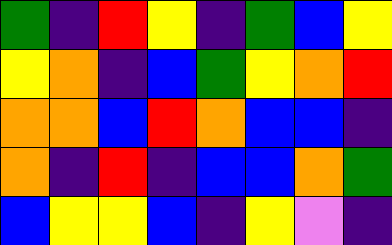[["green", "indigo", "red", "yellow", "indigo", "green", "blue", "yellow"], ["yellow", "orange", "indigo", "blue", "green", "yellow", "orange", "red"], ["orange", "orange", "blue", "red", "orange", "blue", "blue", "indigo"], ["orange", "indigo", "red", "indigo", "blue", "blue", "orange", "green"], ["blue", "yellow", "yellow", "blue", "indigo", "yellow", "violet", "indigo"]]